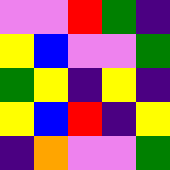[["violet", "violet", "red", "green", "indigo"], ["yellow", "blue", "violet", "violet", "green"], ["green", "yellow", "indigo", "yellow", "indigo"], ["yellow", "blue", "red", "indigo", "yellow"], ["indigo", "orange", "violet", "violet", "green"]]